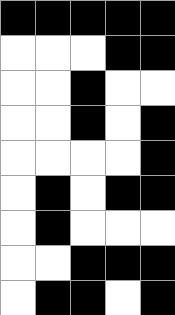[["black", "black", "black", "black", "black"], ["white", "white", "white", "black", "black"], ["white", "white", "black", "white", "white"], ["white", "white", "black", "white", "black"], ["white", "white", "white", "white", "black"], ["white", "black", "white", "black", "black"], ["white", "black", "white", "white", "white"], ["white", "white", "black", "black", "black"], ["white", "black", "black", "white", "black"]]